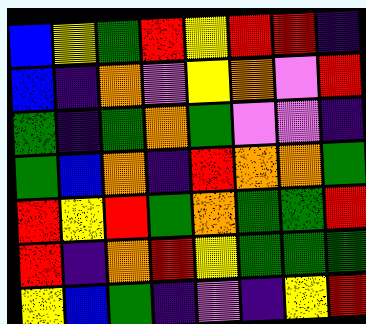[["blue", "yellow", "green", "red", "yellow", "red", "red", "indigo"], ["blue", "indigo", "orange", "violet", "yellow", "orange", "violet", "red"], ["green", "indigo", "green", "orange", "green", "violet", "violet", "indigo"], ["green", "blue", "orange", "indigo", "red", "orange", "orange", "green"], ["red", "yellow", "red", "green", "orange", "green", "green", "red"], ["red", "indigo", "orange", "red", "yellow", "green", "green", "green"], ["yellow", "blue", "green", "indigo", "violet", "indigo", "yellow", "red"]]